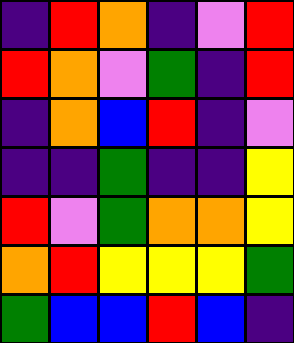[["indigo", "red", "orange", "indigo", "violet", "red"], ["red", "orange", "violet", "green", "indigo", "red"], ["indigo", "orange", "blue", "red", "indigo", "violet"], ["indigo", "indigo", "green", "indigo", "indigo", "yellow"], ["red", "violet", "green", "orange", "orange", "yellow"], ["orange", "red", "yellow", "yellow", "yellow", "green"], ["green", "blue", "blue", "red", "blue", "indigo"]]